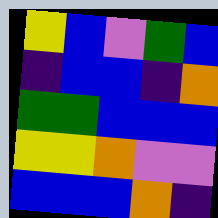[["yellow", "blue", "violet", "green", "blue"], ["indigo", "blue", "blue", "indigo", "orange"], ["green", "green", "blue", "blue", "blue"], ["yellow", "yellow", "orange", "violet", "violet"], ["blue", "blue", "blue", "orange", "indigo"]]